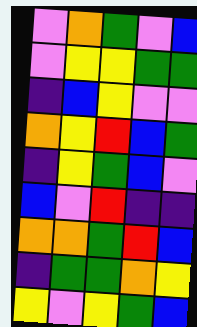[["violet", "orange", "green", "violet", "blue"], ["violet", "yellow", "yellow", "green", "green"], ["indigo", "blue", "yellow", "violet", "violet"], ["orange", "yellow", "red", "blue", "green"], ["indigo", "yellow", "green", "blue", "violet"], ["blue", "violet", "red", "indigo", "indigo"], ["orange", "orange", "green", "red", "blue"], ["indigo", "green", "green", "orange", "yellow"], ["yellow", "violet", "yellow", "green", "blue"]]